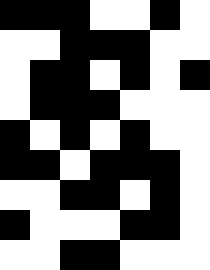[["black", "black", "black", "white", "white", "black", "white"], ["white", "white", "black", "black", "black", "white", "white"], ["white", "black", "black", "white", "black", "white", "black"], ["white", "black", "black", "black", "white", "white", "white"], ["black", "white", "black", "white", "black", "white", "white"], ["black", "black", "white", "black", "black", "black", "white"], ["white", "white", "black", "black", "white", "black", "white"], ["black", "white", "white", "white", "black", "black", "white"], ["white", "white", "black", "black", "white", "white", "white"]]